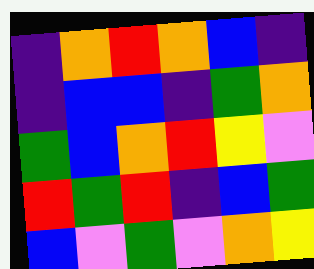[["indigo", "orange", "red", "orange", "blue", "indigo"], ["indigo", "blue", "blue", "indigo", "green", "orange"], ["green", "blue", "orange", "red", "yellow", "violet"], ["red", "green", "red", "indigo", "blue", "green"], ["blue", "violet", "green", "violet", "orange", "yellow"]]